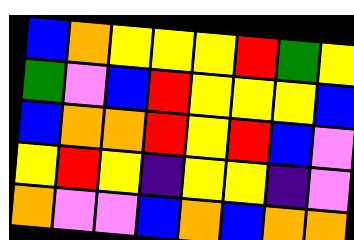[["blue", "orange", "yellow", "yellow", "yellow", "red", "green", "yellow"], ["green", "violet", "blue", "red", "yellow", "yellow", "yellow", "blue"], ["blue", "orange", "orange", "red", "yellow", "red", "blue", "violet"], ["yellow", "red", "yellow", "indigo", "yellow", "yellow", "indigo", "violet"], ["orange", "violet", "violet", "blue", "orange", "blue", "orange", "orange"]]